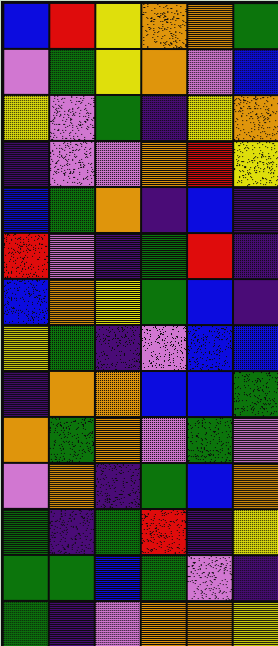[["blue", "red", "yellow", "orange", "orange", "green"], ["violet", "green", "yellow", "orange", "violet", "blue"], ["yellow", "violet", "green", "indigo", "yellow", "orange"], ["indigo", "violet", "violet", "orange", "red", "yellow"], ["blue", "green", "orange", "indigo", "blue", "indigo"], ["red", "violet", "indigo", "green", "red", "indigo"], ["blue", "orange", "yellow", "green", "blue", "indigo"], ["yellow", "green", "indigo", "violet", "blue", "blue"], ["indigo", "orange", "orange", "blue", "blue", "green"], ["orange", "green", "orange", "violet", "green", "violet"], ["violet", "orange", "indigo", "green", "blue", "orange"], ["green", "indigo", "green", "red", "indigo", "yellow"], ["green", "green", "blue", "green", "violet", "indigo"], ["green", "indigo", "violet", "orange", "orange", "yellow"]]